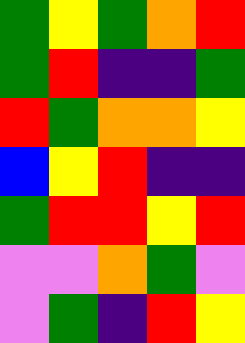[["green", "yellow", "green", "orange", "red"], ["green", "red", "indigo", "indigo", "green"], ["red", "green", "orange", "orange", "yellow"], ["blue", "yellow", "red", "indigo", "indigo"], ["green", "red", "red", "yellow", "red"], ["violet", "violet", "orange", "green", "violet"], ["violet", "green", "indigo", "red", "yellow"]]